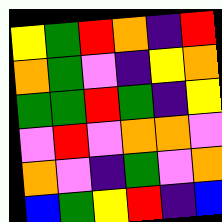[["yellow", "green", "red", "orange", "indigo", "red"], ["orange", "green", "violet", "indigo", "yellow", "orange"], ["green", "green", "red", "green", "indigo", "yellow"], ["violet", "red", "violet", "orange", "orange", "violet"], ["orange", "violet", "indigo", "green", "violet", "orange"], ["blue", "green", "yellow", "red", "indigo", "blue"]]